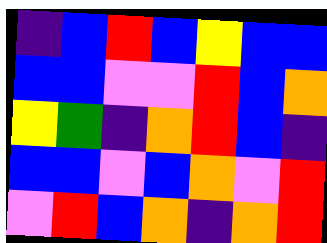[["indigo", "blue", "red", "blue", "yellow", "blue", "blue"], ["blue", "blue", "violet", "violet", "red", "blue", "orange"], ["yellow", "green", "indigo", "orange", "red", "blue", "indigo"], ["blue", "blue", "violet", "blue", "orange", "violet", "red"], ["violet", "red", "blue", "orange", "indigo", "orange", "red"]]